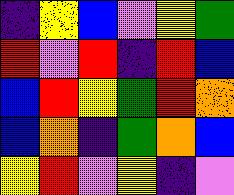[["indigo", "yellow", "blue", "violet", "yellow", "green"], ["red", "violet", "red", "indigo", "red", "blue"], ["blue", "red", "yellow", "green", "red", "orange"], ["blue", "orange", "indigo", "green", "orange", "blue"], ["yellow", "red", "violet", "yellow", "indigo", "violet"]]